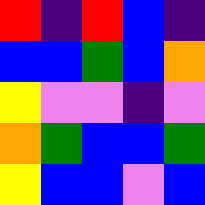[["red", "indigo", "red", "blue", "indigo"], ["blue", "blue", "green", "blue", "orange"], ["yellow", "violet", "violet", "indigo", "violet"], ["orange", "green", "blue", "blue", "green"], ["yellow", "blue", "blue", "violet", "blue"]]